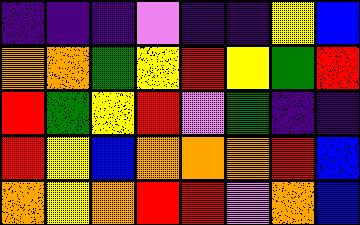[["indigo", "indigo", "indigo", "violet", "indigo", "indigo", "yellow", "blue"], ["orange", "orange", "green", "yellow", "red", "yellow", "green", "red"], ["red", "green", "yellow", "red", "violet", "green", "indigo", "indigo"], ["red", "yellow", "blue", "orange", "orange", "orange", "red", "blue"], ["orange", "yellow", "orange", "red", "red", "violet", "orange", "blue"]]